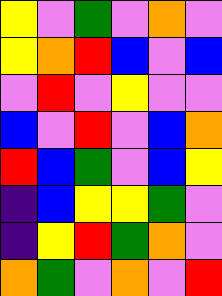[["yellow", "violet", "green", "violet", "orange", "violet"], ["yellow", "orange", "red", "blue", "violet", "blue"], ["violet", "red", "violet", "yellow", "violet", "violet"], ["blue", "violet", "red", "violet", "blue", "orange"], ["red", "blue", "green", "violet", "blue", "yellow"], ["indigo", "blue", "yellow", "yellow", "green", "violet"], ["indigo", "yellow", "red", "green", "orange", "violet"], ["orange", "green", "violet", "orange", "violet", "red"]]